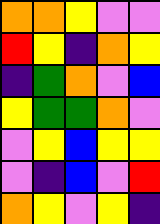[["orange", "orange", "yellow", "violet", "violet"], ["red", "yellow", "indigo", "orange", "yellow"], ["indigo", "green", "orange", "violet", "blue"], ["yellow", "green", "green", "orange", "violet"], ["violet", "yellow", "blue", "yellow", "yellow"], ["violet", "indigo", "blue", "violet", "red"], ["orange", "yellow", "violet", "yellow", "indigo"]]